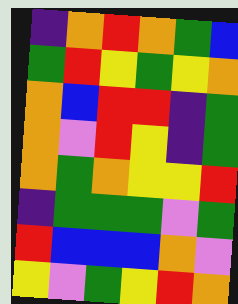[["indigo", "orange", "red", "orange", "green", "blue"], ["green", "red", "yellow", "green", "yellow", "orange"], ["orange", "blue", "red", "red", "indigo", "green"], ["orange", "violet", "red", "yellow", "indigo", "green"], ["orange", "green", "orange", "yellow", "yellow", "red"], ["indigo", "green", "green", "green", "violet", "green"], ["red", "blue", "blue", "blue", "orange", "violet"], ["yellow", "violet", "green", "yellow", "red", "orange"]]